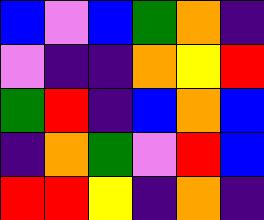[["blue", "violet", "blue", "green", "orange", "indigo"], ["violet", "indigo", "indigo", "orange", "yellow", "red"], ["green", "red", "indigo", "blue", "orange", "blue"], ["indigo", "orange", "green", "violet", "red", "blue"], ["red", "red", "yellow", "indigo", "orange", "indigo"]]